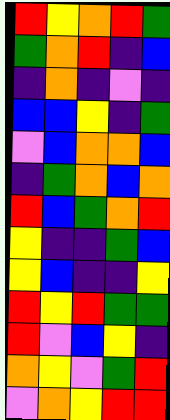[["red", "yellow", "orange", "red", "green"], ["green", "orange", "red", "indigo", "blue"], ["indigo", "orange", "indigo", "violet", "indigo"], ["blue", "blue", "yellow", "indigo", "green"], ["violet", "blue", "orange", "orange", "blue"], ["indigo", "green", "orange", "blue", "orange"], ["red", "blue", "green", "orange", "red"], ["yellow", "indigo", "indigo", "green", "blue"], ["yellow", "blue", "indigo", "indigo", "yellow"], ["red", "yellow", "red", "green", "green"], ["red", "violet", "blue", "yellow", "indigo"], ["orange", "yellow", "violet", "green", "red"], ["violet", "orange", "yellow", "red", "red"]]